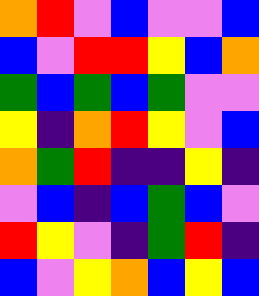[["orange", "red", "violet", "blue", "violet", "violet", "blue"], ["blue", "violet", "red", "red", "yellow", "blue", "orange"], ["green", "blue", "green", "blue", "green", "violet", "violet"], ["yellow", "indigo", "orange", "red", "yellow", "violet", "blue"], ["orange", "green", "red", "indigo", "indigo", "yellow", "indigo"], ["violet", "blue", "indigo", "blue", "green", "blue", "violet"], ["red", "yellow", "violet", "indigo", "green", "red", "indigo"], ["blue", "violet", "yellow", "orange", "blue", "yellow", "blue"]]